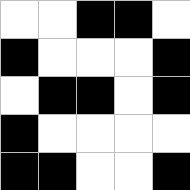[["white", "white", "black", "black", "white"], ["black", "white", "white", "white", "black"], ["white", "black", "black", "white", "black"], ["black", "white", "white", "white", "white"], ["black", "black", "white", "white", "black"]]